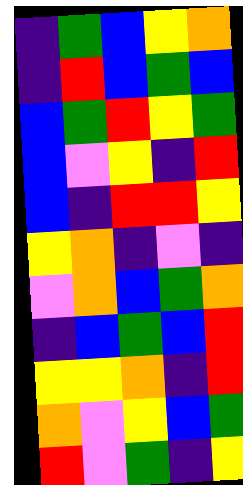[["indigo", "green", "blue", "yellow", "orange"], ["indigo", "red", "blue", "green", "blue"], ["blue", "green", "red", "yellow", "green"], ["blue", "violet", "yellow", "indigo", "red"], ["blue", "indigo", "red", "red", "yellow"], ["yellow", "orange", "indigo", "violet", "indigo"], ["violet", "orange", "blue", "green", "orange"], ["indigo", "blue", "green", "blue", "red"], ["yellow", "yellow", "orange", "indigo", "red"], ["orange", "violet", "yellow", "blue", "green"], ["red", "violet", "green", "indigo", "yellow"]]